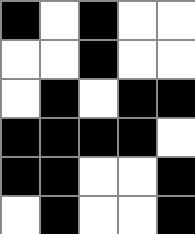[["black", "white", "black", "white", "white"], ["white", "white", "black", "white", "white"], ["white", "black", "white", "black", "black"], ["black", "black", "black", "black", "white"], ["black", "black", "white", "white", "black"], ["white", "black", "white", "white", "black"]]